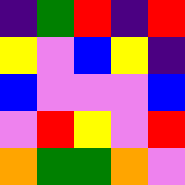[["indigo", "green", "red", "indigo", "red"], ["yellow", "violet", "blue", "yellow", "indigo"], ["blue", "violet", "violet", "violet", "blue"], ["violet", "red", "yellow", "violet", "red"], ["orange", "green", "green", "orange", "violet"]]